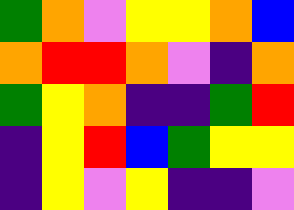[["green", "orange", "violet", "yellow", "yellow", "orange", "blue"], ["orange", "red", "red", "orange", "violet", "indigo", "orange"], ["green", "yellow", "orange", "indigo", "indigo", "green", "red"], ["indigo", "yellow", "red", "blue", "green", "yellow", "yellow"], ["indigo", "yellow", "violet", "yellow", "indigo", "indigo", "violet"]]